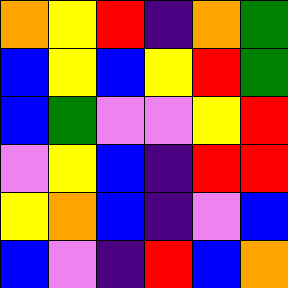[["orange", "yellow", "red", "indigo", "orange", "green"], ["blue", "yellow", "blue", "yellow", "red", "green"], ["blue", "green", "violet", "violet", "yellow", "red"], ["violet", "yellow", "blue", "indigo", "red", "red"], ["yellow", "orange", "blue", "indigo", "violet", "blue"], ["blue", "violet", "indigo", "red", "blue", "orange"]]